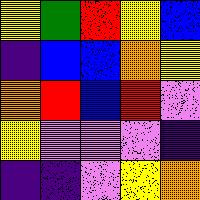[["yellow", "green", "red", "yellow", "blue"], ["indigo", "blue", "blue", "orange", "yellow"], ["orange", "red", "blue", "red", "violet"], ["yellow", "violet", "violet", "violet", "indigo"], ["indigo", "indigo", "violet", "yellow", "orange"]]